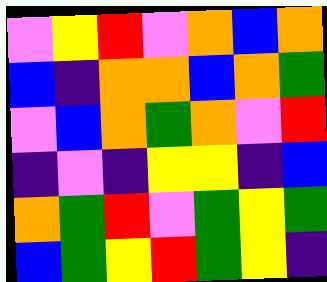[["violet", "yellow", "red", "violet", "orange", "blue", "orange"], ["blue", "indigo", "orange", "orange", "blue", "orange", "green"], ["violet", "blue", "orange", "green", "orange", "violet", "red"], ["indigo", "violet", "indigo", "yellow", "yellow", "indigo", "blue"], ["orange", "green", "red", "violet", "green", "yellow", "green"], ["blue", "green", "yellow", "red", "green", "yellow", "indigo"]]